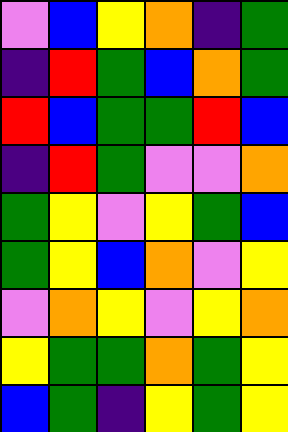[["violet", "blue", "yellow", "orange", "indigo", "green"], ["indigo", "red", "green", "blue", "orange", "green"], ["red", "blue", "green", "green", "red", "blue"], ["indigo", "red", "green", "violet", "violet", "orange"], ["green", "yellow", "violet", "yellow", "green", "blue"], ["green", "yellow", "blue", "orange", "violet", "yellow"], ["violet", "orange", "yellow", "violet", "yellow", "orange"], ["yellow", "green", "green", "orange", "green", "yellow"], ["blue", "green", "indigo", "yellow", "green", "yellow"]]